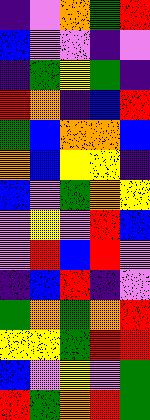[["indigo", "violet", "orange", "green", "red"], ["blue", "violet", "violet", "indigo", "violet"], ["indigo", "green", "yellow", "green", "indigo"], ["red", "orange", "indigo", "blue", "red"], ["green", "blue", "orange", "orange", "blue"], ["orange", "blue", "yellow", "yellow", "indigo"], ["blue", "violet", "green", "orange", "yellow"], ["violet", "yellow", "violet", "red", "blue"], ["violet", "red", "blue", "red", "violet"], ["indigo", "blue", "red", "indigo", "violet"], ["green", "orange", "green", "orange", "red"], ["yellow", "yellow", "green", "red", "red"], ["blue", "violet", "yellow", "violet", "green"], ["red", "green", "orange", "red", "green"]]